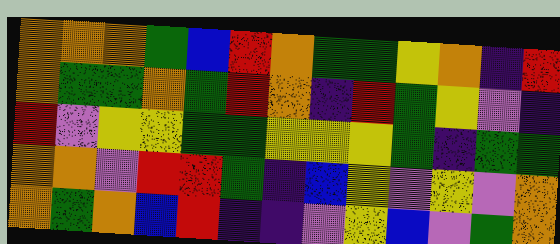[["orange", "orange", "orange", "green", "blue", "red", "orange", "green", "green", "yellow", "orange", "indigo", "red"], ["orange", "green", "green", "orange", "green", "red", "orange", "indigo", "red", "green", "yellow", "violet", "indigo"], ["red", "violet", "yellow", "yellow", "green", "green", "yellow", "yellow", "yellow", "green", "indigo", "green", "green"], ["orange", "orange", "violet", "red", "red", "green", "indigo", "blue", "yellow", "violet", "yellow", "violet", "orange"], ["orange", "green", "orange", "blue", "red", "indigo", "indigo", "violet", "yellow", "blue", "violet", "green", "orange"]]